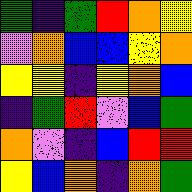[["green", "indigo", "green", "red", "orange", "yellow"], ["violet", "orange", "blue", "blue", "yellow", "orange"], ["yellow", "yellow", "indigo", "yellow", "orange", "blue"], ["indigo", "green", "red", "violet", "blue", "green"], ["orange", "violet", "indigo", "blue", "red", "red"], ["yellow", "blue", "orange", "indigo", "orange", "green"]]